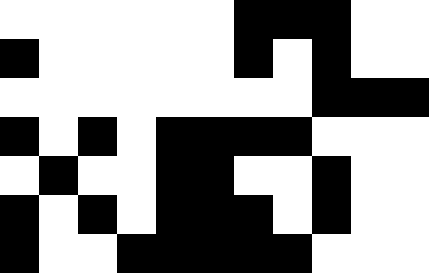[["white", "white", "white", "white", "white", "white", "black", "black", "black", "white", "white"], ["black", "white", "white", "white", "white", "white", "black", "white", "black", "white", "white"], ["white", "white", "white", "white", "white", "white", "white", "white", "black", "black", "black"], ["black", "white", "black", "white", "black", "black", "black", "black", "white", "white", "white"], ["white", "black", "white", "white", "black", "black", "white", "white", "black", "white", "white"], ["black", "white", "black", "white", "black", "black", "black", "white", "black", "white", "white"], ["black", "white", "white", "black", "black", "black", "black", "black", "white", "white", "white"]]